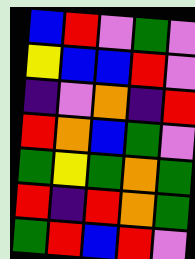[["blue", "red", "violet", "green", "violet"], ["yellow", "blue", "blue", "red", "violet"], ["indigo", "violet", "orange", "indigo", "red"], ["red", "orange", "blue", "green", "violet"], ["green", "yellow", "green", "orange", "green"], ["red", "indigo", "red", "orange", "green"], ["green", "red", "blue", "red", "violet"]]